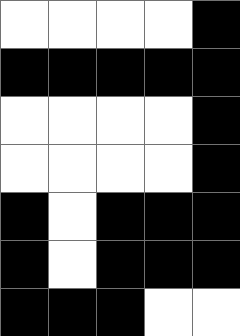[["white", "white", "white", "white", "black"], ["black", "black", "black", "black", "black"], ["white", "white", "white", "white", "black"], ["white", "white", "white", "white", "black"], ["black", "white", "black", "black", "black"], ["black", "white", "black", "black", "black"], ["black", "black", "black", "white", "white"]]